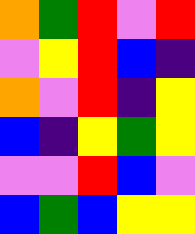[["orange", "green", "red", "violet", "red"], ["violet", "yellow", "red", "blue", "indigo"], ["orange", "violet", "red", "indigo", "yellow"], ["blue", "indigo", "yellow", "green", "yellow"], ["violet", "violet", "red", "blue", "violet"], ["blue", "green", "blue", "yellow", "yellow"]]